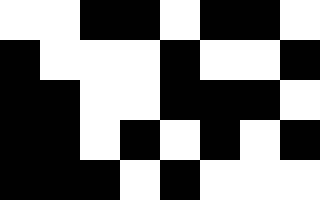[["white", "white", "black", "black", "white", "black", "black", "white"], ["black", "white", "white", "white", "black", "white", "white", "black"], ["black", "black", "white", "white", "black", "black", "black", "white"], ["black", "black", "white", "black", "white", "black", "white", "black"], ["black", "black", "black", "white", "black", "white", "white", "white"]]